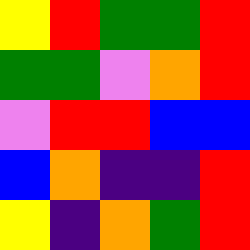[["yellow", "red", "green", "green", "red"], ["green", "green", "violet", "orange", "red"], ["violet", "red", "red", "blue", "blue"], ["blue", "orange", "indigo", "indigo", "red"], ["yellow", "indigo", "orange", "green", "red"]]